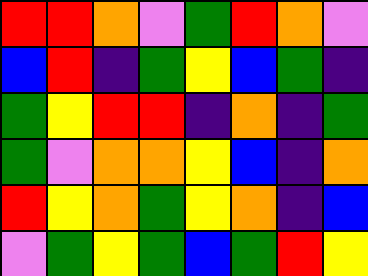[["red", "red", "orange", "violet", "green", "red", "orange", "violet"], ["blue", "red", "indigo", "green", "yellow", "blue", "green", "indigo"], ["green", "yellow", "red", "red", "indigo", "orange", "indigo", "green"], ["green", "violet", "orange", "orange", "yellow", "blue", "indigo", "orange"], ["red", "yellow", "orange", "green", "yellow", "orange", "indigo", "blue"], ["violet", "green", "yellow", "green", "blue", "green", "red", "yellow"]]